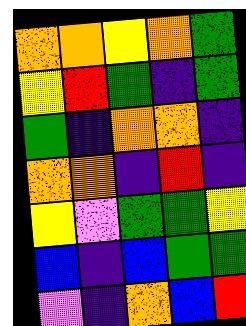[["orange", "orange", "yellow", "orange", "green"], ["yellow", "red", "green", "indigo", "green"], ["green", "indigo", "orange", "orange", "indigo"], ["orange", "orange", "indigo", "red", "indigo"], ["yellow", "violet", "green", "green", "yellow"], ["blue", "indigo", "blue", "green", "green"], ["violet", "indigo", "orange", "blue", "red"]]